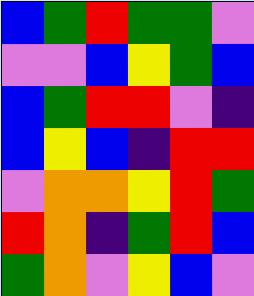[["blue", "green", "red", "green", "green", "violet"], ["violet", "violet", "blue", "yellow", "green", "blue"], ["blue", "green", "red", "red", "violet", "indigo"], ["blue", "yellow", "blue", "indigo", "red", "red"], ["violet", "orange", "orange", "yellow", "red", "green"], ["red", "orange", "indigo", "green", "red", "blue"], ["green", "orange", "violet", "yellow", "blue", "violet"]]